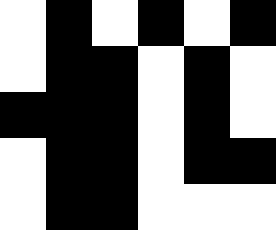[["white", "black", "white", "black", "white", "black"], ["white", "black", "black", "white", "black", "white"], ["black", "black", "black", "white", "black", "white"], ["white", "black", "black", "white", "black", "black"], ["white", "black", "black", "white", "white", "white"]]